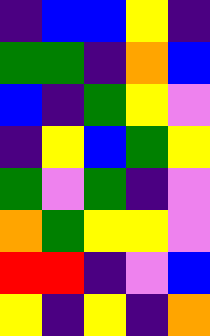[["indigo", "blue", "blue", "yellow", "indigo"], ["green", "green", "indigo", "orange", "blue"], ["blue", "indigo", "green", "yellow", "violet"], ["indigo", "yellow", "blue", "green", "yellow"], ["green", "violet", "green", "indigo", "violet"], ["orange", "green", "yellow", "yellow", "violet"], ["red", "red", "indigo", "violet", "blue"], ["yellow", "indigo", "yellow", "indigo", "orange"]]